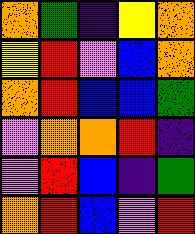[["orange", "green", "indigo", "yellow", "orange"], ["yellow", "red", "violet", "blue", "orange"], ["orange", "red", "blue", "blue", "green"], ["violet", "orange", "orange", "red", "indigo"], ["violet", "red", "blue", "indigo", "green"], ["orange", "red", "blue", "violet", "red"]]